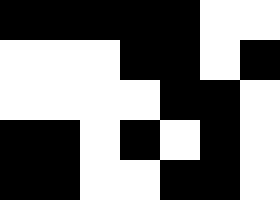[["black", "black", "black", "black", "black", "white", "white"], ["white", "white", "white", "black", "black", "white", "black"], ["white", "white", "white", "white", "black", "black", "white"], ["black", "black", "white", "black", "white", "black", "white"], ["black", "black", "white", "white", "black", "black", "white"]]